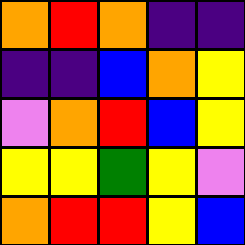[["orange", "red", "orange", "indigo", "indigo"], ["indigo", "indigo", "blue", "orange", "yellow"], ["violet", "orange", "red", "blue", "yellow"], ["yellow", "yellow", "green", "yellow", "violet"], ["orange", "red", "red", "yellow", "blue"]]